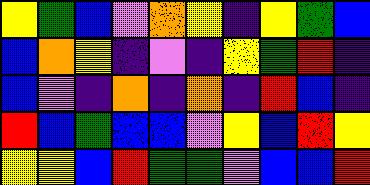[["yellow", "green", "blue", "violet", "orange", "yellow", "indigo", "yellow", "green", "blue"], ["blue", "orange", "yellow", "indigo", "violet", "indigo", "yellow", "green", "red", "indigo"], ["blue", "violet", "indigo", "orange", "indigo", "orange", "indigo", "red", "blue", "indigo"], ["red", "blue", "green", "blue", "blue", "violet", "yellow", "blue", "red", "yellow"], ["yellow", "yellow", "blue", "red", "green", "green", "violet", "blue", "blue", "red"]]